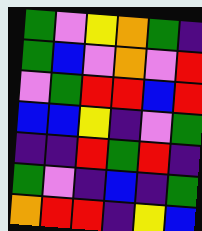[["green", "violet", "yellow", "orange", "green", "indigo"], ["green", "blue", "violet", "orange", "violet", "red"], ["violet", "green", "red", "red", "blue", "red"], ["blue", "blue", "yellow", "indigo", "violet", "green"], ["indigo", "indigo", "red", "green", "red", "indigo"], ["green", "violet", "indigo", "blue", "indigo", "green"], ["orange", "red", "red", "indigo", "yellow", "blue"]]